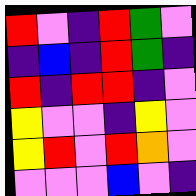[["red", "violet", "indigo", "red", "green", "violet"], ["indigo", "blue", "indigo", "red", "green", "indigo"], ["red", "indigo", "red", "red", "indigo", "violet"], ["yellow", "violet", "violet", "indigo", "yellow", "violet"], ["yellow", "red", "violet", "red", "orange", "violet"], ["violet", "violet", "violet", "blue", "violet", "indigo"]]